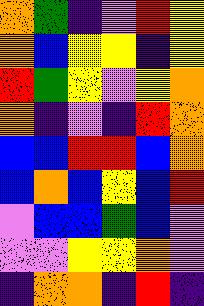[["orange", "green", "indigo", "violet", "red", "yellow"], ["orange", "blue", "yellow", "yellow", "indigo", "yellow"], ["red", "green", "yellow", "violet", "yellow", "orange"], ["orange", "indigo", "violet", "indigo", "red", "orange"], ["blue", "blue", "red", "red", "blue", "orange"], ["blue", "orange", "blue", "yellow", "blue", "red"], ["violet", "blue", "blue", "green", "blue", "violet"], ["violet", "violet", "yellow", "yellow", "orange", "violet"], ["indigo", "orange", "orange", "indigo", "red", "indigo"]]